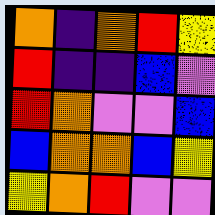[["orange", "indigo", "orange", "red", "yellow"], ["red", "indigo", "indigo", "blue", "violet"], ["red", "orange", "violet", "violet", "blue"], ["blue", "orange", "orange", "blue", "yellow"], ["yellow", "orange", "red", "violet", "violet"]]